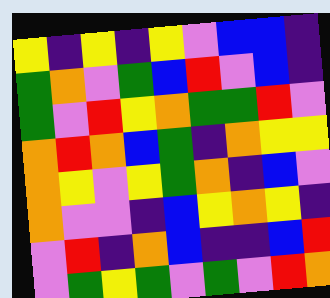[["yellow", "indigo", "yellow", "indigo", "yellow", "violet", "blue", "blue", "indigo"], ["green", "orange", "violet", "green", "blue", "red", "violet", "blue", "indigo"], ["green", "violet", "red", "yellow", "orange", "green", "green", "red", "violet"], ["orange", "red", "orange", "blue", "green", "indigo", "orange", "yellow", "yellow"], ["orange", "yellow", "violet", "yellow", "green", "orange", "indigo", "blue", "violet"], ["orange", "violet", "violet", "indigo", "blue", "yellow", "orange", "yellow", "indigo"], ["violet", "red", "indigo", "orange", "blue", "indigo", "indigo", "blue", "red"], ["violet", "green", "yellow", "green", "violet", "green", "violet", "red", "orange"]]